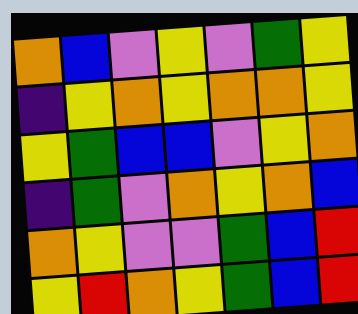[["orange", "blue", "violet", "yellow", "violet", "green", "yellow"], ["indigo", "yellow", "orange", "yellow", "orange", "orange", "yellow"], ["yellow", "green", "blue", "blue", "violet", "yellow", "orange"], ["indigo", "green", "violet", "orange", "yellow", "orange", "blue"], ["orange", "yellow", "violet", "violet", "green", "blue", "red"], ["yellow", "red", "orange", "yellow", "green", "blue", "red"]]